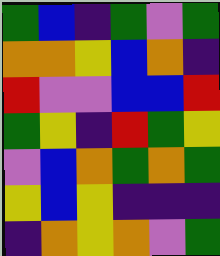[["green", "blue", "indigo", "green", "violet", "green"], ["orange", "orange", "yellow", "blue", "orange", "indigo"], ["red", "violet", "violet", "blue", "blue", "red"], ["green", "yellow", "indigo", "red", "green", "yellow"], ["violet", "blue", "orange", "green", "orange", "green"], ["yellow", "blue", "yellow", "indigo", "indigo", "indigo"], ["indigo", "orange", "yellow", "orange", "violet", "green"]]